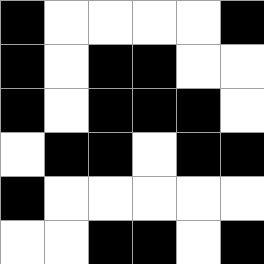[["black", "white", "white", "white", "white", "black"], ["black", "white", "black", "black", "white", "white"], ["black", "white", "black", "black", "black", "white"], ["white", "black", "black", "white", "black", "black"], ["black", "white", "white", "white", "white", "white"], ["white", "white", "black", "black", "white", "black"]]